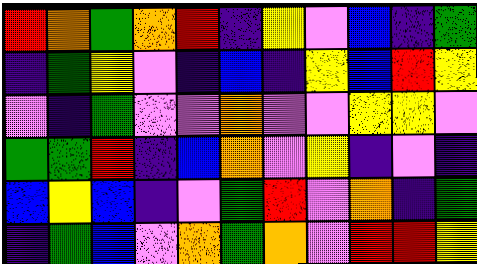[["red", "orange", "green", "orange", "red", "indigo", "yellow", "violet", "blue", "indigo", "green"], ["indigo", "green", "yellow", "violet", "indigo", "blue", "indigo", "yellow", "blue", "red", "yellow"], ["violet", "indigo", "green", "violet", "violet", "orange", "violet", "violet", "yellow", "yellow", "violet"], ["green", "green", "red", "indigo", "blue", "orange", "violet", "yellow", "indigo", "violet", "indigo"], ["blue", "yellow", "blue", "indigo", "violet", "green", "red", "violet", "orange", "indigo", "green"], ["indigo", "green", "blue", "violet", "orange", "green", "orange", "violet", "red", "red", "yellow"]]